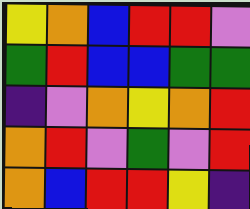[["yellow", "orange", "blue", "red", "red", "violet"], ["green", "red", "blue", "blue", "green", "green"], ["indigo", "violet", "orange", "yellow", "orange", "red"], ["orange", "red", "violet", "green", "violet", "red"], ["orange", "blue", "red", "red", "yellow", "indigo"]]